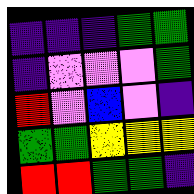[["indigo", "indigo", "indigo", "green", "green"], ["indigo", "violet", "violet", "violet", "green"], ["red", "violet", "blue", "violet", "indigo"], ["green", "green", "yellow", "yellow", "yellow"], ["red", "red", "green", "green", "indigo"]]